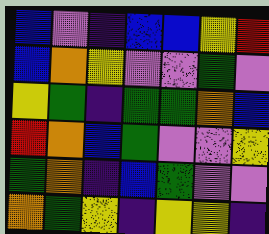[["blue", "violet", "indigo", "blue", "blue", "yellow", "red"], ["blue", "orange", "yellow", "violet", "violet", "green", "violet"], ["yellow", "green", "indigo", "green", "green", "orange", "blue"], ["red", "orange", "blue", "green", "violet", "violet", "yellow"], ["green", "orange", "indigo", "blue", "green", "violet", "violet"], ["orange", "green", "yellow", "indigo", "yellow", "yellow", "indigo"]]